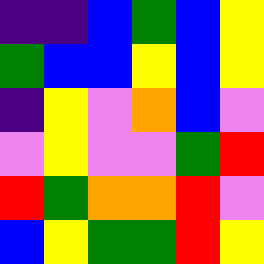[["indigo", "indigo", "blue", "green", "blue", "yellow"], ["green", "blue", "blue", "yellow", "blue", "yellow"], ["indigo", "yellow", "violet", "orange", "blue", "violet"], ["violet", "yellow", "violet", "violet", "green", "red"], ["red", "green", "orange", "orange", "red", "violet"], ["blue", "yellow", "green", "green", "red", "yellow"]]